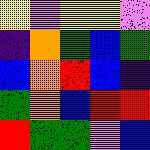[["yellow", "violet", "yellow", "yellow", "violet"], ["indigo", "orange", "green", "blue", "green"], ["blue", "orange", "red", "blue", "indigo"], ["green", "orange", "blue", "red", "red"], ["red", "green", "green", "violet", "blue"]]